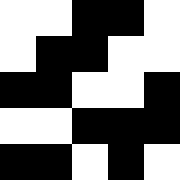[["white", "white", "black", "black", "white"], ["white", "black", "black", "white", "white"], ["black", "black", "white", "white", "black"], ["white", "white", "black", "black", "black"], ["black", "black", "white", "black", "white"]]